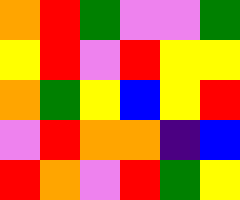[["orange", "red", "green", "violet", "violet", "green"], ["yellow", "red", "violet", "red", "yellow", "yellow"], ["orange", "green", "yellow", "blue", "yellow", "red"], ["violet", "red", "orange", "orange", "indigo", "blue"], ["red", "orange", "violet", "red", "green", "yellow"]]